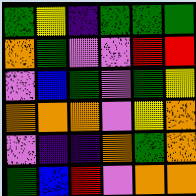[["green", "yellow", "indigo", "green", "green", "green"], ["orange", "green", "violet", "violet", "red", "red"], ["violet", "blue", "green", "violet", "green", "yellow"], ["orange", "orange", "orange", "violet", "yellow", "orange"], ["violet", "indigo", "indigo", "orange", "green", "orange"], ["green", "blue", "red", "violet", "orange", "orange"]]